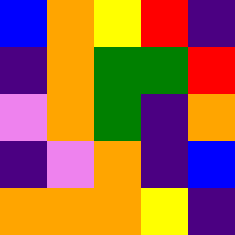[["blue", "orange", "yellow", "red", "indigo"], ["indigo", "orange", "green", "green", "red"], ["violet", "orange", "green", "indigo", "orange"], ["indigo", "violet", "orange", "indigo", "blue"], ["orange", "orange", "orange", "yellow", "indigo"]]